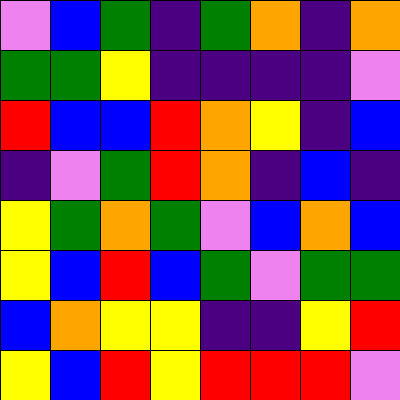[["violet", "blue", "green", "indigo", "green", "orange", "indigo", "orange"], ["green", "green", "yellow", "indigo", "indigo", "indigo", "indigo", "violet"], ["red", "blue", "blue", "red", "orange", "yellow", "indigo", "blue"], ["indigo", "violet", "green", "red", "orange", "indigo", "blue", "indigo"], ["yellow", "green", "orange", "green", "violet", "blue", "orange", "blue"], ["yellow", "blue", "red", "blue", "green", "violet", "green", "green"], ["blue", "orange", "yellow", "yellow", "indigo", "indigo", "yellow", "red"], ["yellow", "blue", "red", "yellow", "red", "red", "red", "violet"]]